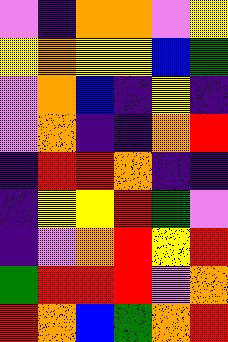[["violet", "indigo", "orange", "orange", "violet", "yellow"], ["yellow", "orange", "yellow", "yellow", "blue", "green"], ["violet", "orange", "blue", "indigo", "yellow", "indigo"], ["violet", "orange", "indigo", "indigo", "orange", "red"], ["indigo", "red", "red", "orange", "indigo", "indigo"], ["indigo", "yellow", "yellow", "red", "green", "violet"], ["indigo", "violet", "orange", "red", "yellow", "red"], ["green", "red", "red", "red", "violet", "orange"], ["red", "orange", "blue", "green", "orange", "red"]]